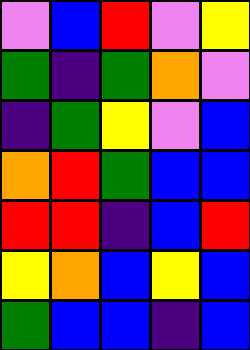[["violet", "blue", "red", "violet", "yellow"], ["green", "indigo", "green", "orange", "violet"], ["indigo", "green", "yellow", "violet", "blue"], ["orange", "red", "green", "blue", "blue"], ["red", "red", "indigo", "blue", "red"], ["yellow", "orange", "blue", "yellow", "blue"], ["green", "blue", "blue", "indigo", "blue"]]